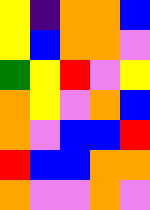[["yellow", "indigo", "orange", "orange", "blue"], ["yellow", "blue", "orange", "orange", "violet"], ["green", "yellow", "red", "violet", "yellow"], ["orange", "yellow", "violet", "orange", "blue"], ["orange", "violet", "blue", "blue", "red"], ["red", "blue", "blue", "orange", "orange"], ["orange", "violet", "violet", "orange", "violet"]]